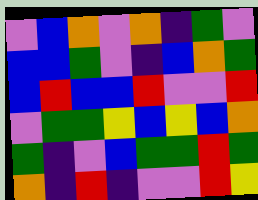[["violet", "blue", "orange", "violet", "orange", "indigo", "green", "violet"], ["blue", "blue", "green", "violet", "indigo", "blue", "orange", "green"], ["blue", "red", "blue", "blue", "red", "violet", "violet", "red"], ["violet", "green", "green", "yellow", "blue", "yellow", "blue", "orange"], ["green", "indigo", "violet", "blue", "green", "green", "red", "green"], ["orange", "indigo", "red", "indigo", "violet", "violet", "red", "yellow"]]